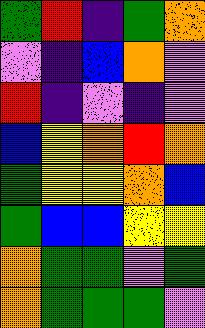[["green", "red", "indigo", "green", "orange"], ["violet", "indigo", "blue", "orange", "violet"], ["red", "indigo", "violet", "indigo", "violet"], ["blue", "yellow", "orange", "red", "orange"], ["green", "yellow", "yellow", "orange", "blue"], ["green", "blue", "blue", "yellow", "yellow"], ["orange", "green", "green", "violet", "green"], ["orange", "green", "green", "green", "violet"]]